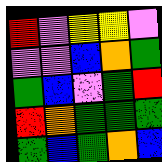[["red", "violet", "yellow", "yellow", "violet"], ["violet", "violet", "blue", "orange", "green"], ["green", "blue", "violet", "green", "red"], ["red", "orange", "green", "green", "green"], ["green", "blue", "green", "orange", "blue"]]